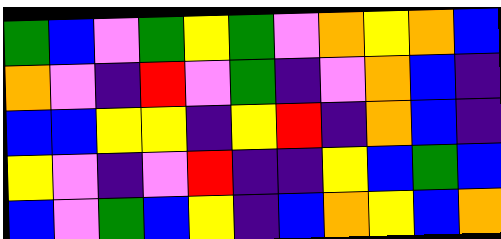[["green", "blue", "violet", "green", "yellow", "green", "violet", "orange", "yellow", "orange", "blue"], ["orange", "violet", "indigo", "red", "violet", "green", "indigo", "violet", "orange", "blue", "indigo"], ["blue", "blue", "yellow", "yellow", "indigo", "yellow", "red", "indigo", "orange", "blue", "indigo"], ["yellow", "violet", "indigo", "violet", "red", "indigo", "indigo", "yellow", "blue", "green", "blue"], ["blue", "violet", "green", "blue", "yellow", "indigo", "blue", "orange", "yellow", "blue", "orange"]]